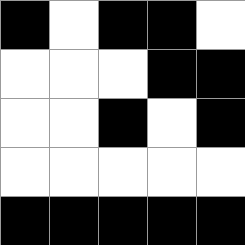[["black", "white", "black", "black", "white"], ["white", "white", "white", "black", "black"], ["white", "white", "black", "white", "black"], ["white", "white", "white", "white", "white"], ["black", "black", "black", "black", "black"]]